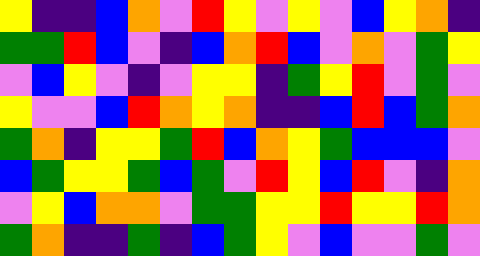[["yellow", "indigo", "indigo", "blue", "orange", "violet", "red", "yellow", "violet", "yellow", "violet", "blue", "yellow", "orange", "indigo"], ["green", "green", "red", "blue", "violet", "indigo", "blue", "orange", "red", "blue", "violet", "orange", "violet", "green", "yellow"], ["violet", "blue", "yellow", "violet", "indigo", "violet", "yellow", "yellow", "indigo", "green", "yellow", "red", "violet", "green", "violet"], ["yellow", "violet", "violet", "blue", "red", "orange", "yellow", "orange", "indigo", "indigo", "blue", "red", "blue", "green", "orange"], ["green", "orange", "indigo", "yellow", "yellow", "green", "red", "blue", "orange", "yellow", "green", "blue", "blue", "blue", "violet"], ["blue", "green", "yellow", "yellow", "green", "blue", "green", "violet", "red", "yellow", "blue", "red", "violet", "indigo", "orange"], ["violet", "yellow", "blue", "orange", "orange", "violet", "green", "green", "yellow", "yellow", "red", "yellow", "yellow", "red", "orange"], ["green", "orange", "indigo", "indigo", "green", "indigo", "blue", "green", "yellow", "violet", "blue", "violet", "violet", "green", "violet"]]